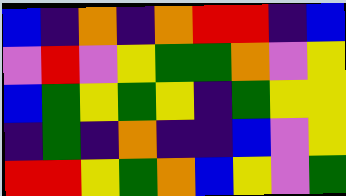[["blue", "indigo", "orange", "indigo", "orange", "red", "red", "indigo", "blue"], ["violet", "red", "violet", "yellow", "green", "green", "orange", "violet", "yellow"], ["blue", "green", "yellow", "green", "yellow", "indigo", "green", "yellow", "yellow"], ["indigo", "green", "indigo", "orange", "indigo", "indigo", "blue", "violet", "yellow"], ["red", "red", "yellow", "green", "orange", "blue", "yellow", "violet", "green"]]